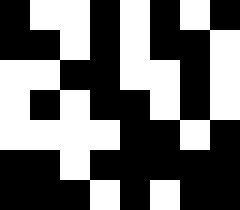[["black", "white", "white", "black", "white", "black", "white", "black"], ["black", "black", "white", "black", "white", "black", "black", "white"], ["white", "white", "black", "black", "white", "white", "black", "white"], ["white", "black", "white", "black", "black", "white", "black", "white"], ["white", "white", "white", "white", "black", "black", "white", "black"], ["black", "black", "white", "black", "black", "black", "black", "black"], ["black", "black", "black", "white", "black", "white", "black", "black"]]